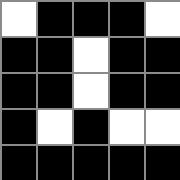[["white", "black", "black", "black", "white"], ["black", "black", "white", "black", "black"], ["black", "black", "white", "black", "black"], ["black", "white", "black", "white", "white"], ["black", "black", "black", "black", "black"]]